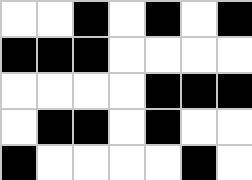[["white", "white", "black", "white", "black", "white", "black"], ["black", "black", "black", "white", "white", "white", "white"], ["white", "white", "white", "white", "black", "black", "black"], ["white", "black", "black", "white", "black", "white", "white"], ["black", "white", "white", "white", "white", "black", "white"]]